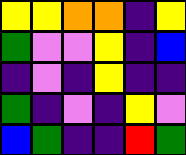[["yellow", "yellow", "orange", "orange", "indigo", "yellow"], ["green", "violet", "violet", "yellow", "indigo", "blue"], ["indigo", "violet", "indigo", "yellow", "indigo", "indigo"], ["green", "indigo", "violet", "indigo", "yellow", "violet"], ["blue", "green", "indigo", "indigo", "red", "green"]]